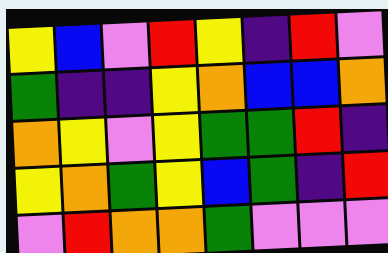[["yellow", "blue", "violet", "red", "yellow", "indigo", "red", "violet"], ["green", "indigo", "indigo", "yellow", "orange", "blue", "blue", "orange"], ["orange", "yellow", "violet", "yellow", "green", "green", "red", "indigo"], ["yellow", "orange", "green", "yellow", "blue", "green", "indigo", "red"], ["violet", "red", "orange", "orange", "green", "violet", "violet", "violet"]]